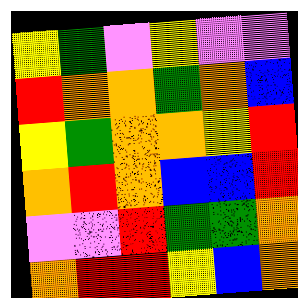[["yellow", "green", "violet", "yellow", "violet", "violet"], ["red", "orange", "orange", "green", "orange", "blue"], ["yellow", "green", "orange", "orange", "yellow", "red"], ["orange", "red", "orange", "blue", "blue", "red"], ["violet", "violet", "red", "green", "green", "orange"], ["orange", "red", "red", "yellow", "blue", "orange"]]